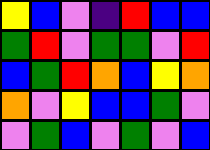[["yellow", "blue", "violet", "indigo", "red", "blue", "blue"], ["green", "red", "violet", "green", "green", "violet", "red"], ["blue", "green", "red", "orange", "blue", "yellow", "orange"], ["orange", "violet", "yellow", "blue", "blue", "green", "violet"], ["violet", "green", "blue", "violet", "green", "violet", "blue"]]